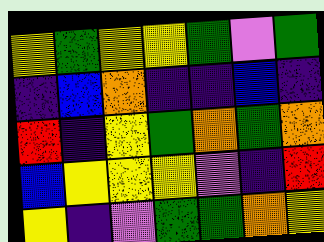[["yellow", "green", "yellow", "yellow", "green", "violet", "green"], ["indigo", "blue", "orange", "indigo", "indigo", "blue", "indigo"], ["red", "indigo", "yellow", "green", "orange", "green", "orange"], ["blue", "yellow", "yellow", "yellow", "violet", "indigo", "red"], ["yellow", "indigo", "violet", "green", "green", "orange", "yellow"]]